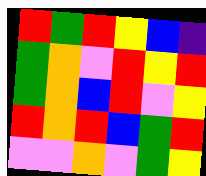[["red", "green", "red", "yellow", "blue", "indigo"], ["green", "orange", "violet", "red", "yellow", "red"], ["green", "orange", "blue", "red", "violet", "yellow"], ["red", "orange", "red", "blue", "green", "red"], ["violet", "violet", "orange", "violet", "green", "yellow"]]